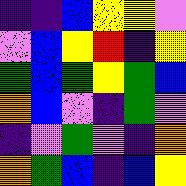[["indigo", "indigo", "blue", "yellow", "yellow", "violet"], ["violet", "blue", "yellow", "red", "indigo", "yellow"], ["green", "blue", "green", "yellow", "green", "blue"], ["orange", "blue", "violet", "indigo", "green", "violet"], ["indigo", "violet", "green", "violet", "indigo", "orange"], ["orange", "green", "blue", "indigo", "blue", "yellow"]]